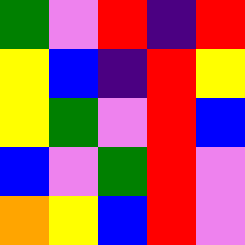[["green", "violet", "red", "indigo", "red"], ["yellow", "blue", "indigo", "red", "yellow"], ["yellow", "green", "violet", "red", "blue"], ["blue", "violet", "green", "red", "violet"], ["orange", "yellow", "blue", "red", "violet"]]